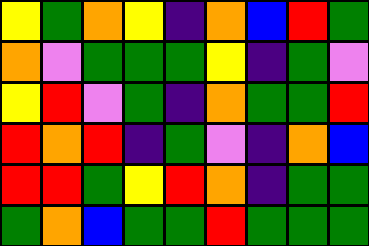[["yellow", "green", "orange", "yellow", "indigo", "orange", "blue", "red", "green"], ["orange", "violet", "green", "green", "green", "yellow", "indigo", "green", "violet"], ["yellow", "red", "violet", "green", "indigo", "orange", "green", "green", "red"], ["red", "orange", "red", "indigo", "green", "violet", "indigo", "orange", "blue"], ["red", "red", "green", "yellow", "red", "orange", "indigo", "green", "green"], ["green", "orange", "blue", "green", "green", "red", "green", "green", "green"]]